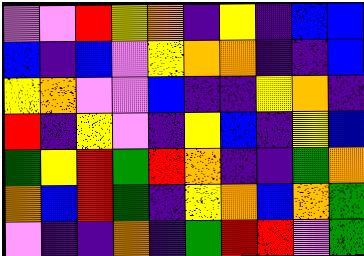[["violet", "violet", "red", "yellow", "orange", "indigo", "yellow", "indigo", "blue", "blue"], ["blue", "indigo", "blue", "violet", "yellow", "orange", "orange", "indigo", "indigo", "blue"], ["yellow", "orange", "violet", "violet", "blue", "indigo", "indigo", "yellow", "orange", "indigo"], ["red", "indigo", "yellow", "violet", "indigo", "yellow", "blue", "indigo", "yellow", "blue"], ["green", "yellow", "red", "green", "red", "orange", "indigo", "indigo", "green", "orange"], ["orange", "blue", "red", "green", "indigo", "yellow", "orange", "blue", "orange", "green"], ["violet", "indigo", "indigo", "orange", "indigo", "green", "red", "red", "violet", "green"]]